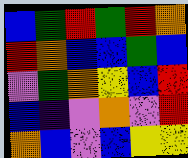[["blue", "green", "red", "green", "red", "orange"], ["red", "orange", "blue", "blue", "green", "blue"], ["violet", "green", "orange", "yellow", "blue", "red"], ["blue", "indigo", "violet", "orange", "violet", "red"], ["orange", "blue", "violet", "blue", "yellow", "yellow"]]